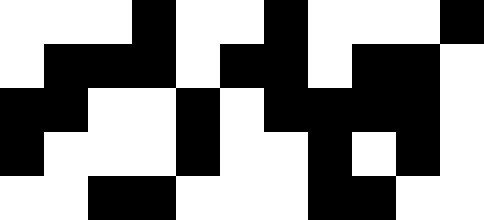[["white", "white", "white", "black", "white", "white", "black", "white", "white", "white", "black"], ["white", "black", "black", "black", "white", "black", "black", "white", "black", "black", "white"], ["black", "black", "white", "white", "black", "white", "black", "black", "black", "black", "white"], ["black", "white", "white", "white", "black", "white", "white", "black", "white", "black", "white"], ["white", "white", "black", "black", "white", "white", "white", "black", "black", "white", "white"]]